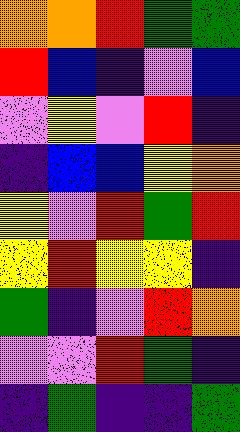[["orange", "orange", "red", "green", "green"], ["red", "blue", "indigo", "violet", "blue"], ["violet", "yellow", "violet", "red", "indigo"], ["indigo", "blue", "blue", "yellow", "orange"], ["yellow", "violet", "red", "green", "red"], ["yellow", "red", "yellow", "yellow", "indigo"], ["green", "indigo", "violet", "red", "orange"], ["violet", "violet", "red", "green", "indigo"], ["indigo", "green", "indigo", "indigo", "green"]]